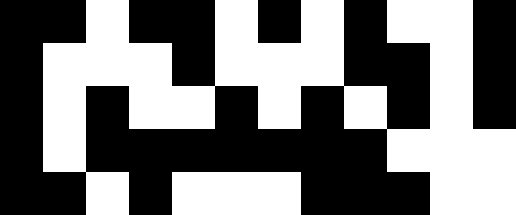[["black", "black", "white", "black", "black", "white", "black", "white", "black", "white", "white", "black"], ["black", "white", "white", "white", "black", "white", "white", "white", "black", "black", "white", "black"], ["black", "white", "black", "white", "white", "black", "white", "black", "white", "black", "white", "black"], ["black", "white", "black", "black", "black", "black", "black", "black", "black", "white", "white", "white"], ["black", "black", "white", "black", "white", "white", "white", "black", "black", "black", "white", "white"]]